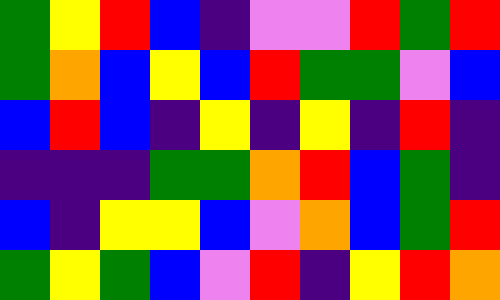[["green", "yellow", "red", "blue", "indigo", "violet", "violet", "red", "green", "red"], ["green", "orange", "blue", "yellow", "blue", "red", "green", "green", "violet", "blue"], ["blue", "red", "blue", "indigo", "yellow", "indigo", "yellow", "indigo", "red", "indigo"], ["indigo", "indigo", "indigo", "green", "green", "orange", "red", "blue", "green", "indigo"], ["blue", "indigo", "yellow", "yellow", "blue", "violet", "orange", "blue", "green", "red"], ["green", "yellow", "green", "blue", "violet", "red", "indigo", "yellow", "red", "orange"]]